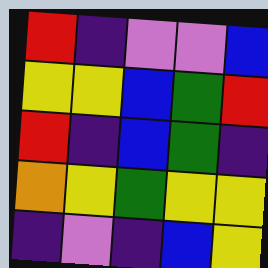[["red", "indigo", "violet", "violet", "blue"], ["yellow", "yellow", "blue", "green", "red"], ["red", "indigo", "blue", "green", "indigo"], ["orange", "yellow", "green", "yellow", "yellow"], ["indigo", "violet", "indigo", "blue", "yellow"]]